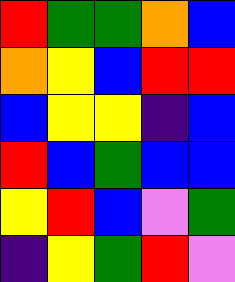[["red", "green", "green", "orange", "blue"], ["orange", "yellow", "blue", "red", "red"], ["blue", "yellow", "yellow", "indigo", "blue"], ["red", "blue", "green", "blue", "blue"], ["yellow", "red", "blue", "violet", "green"], ["indigo", "yellow", "green", "red", "violet"]]